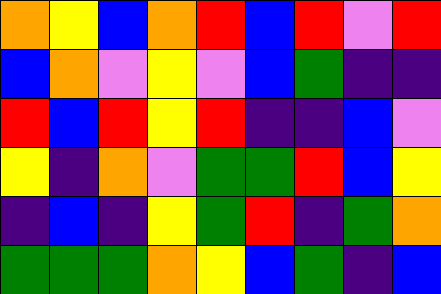[["orange", "yellow", "blue", "orange", "red", "blue", "red", "violet", "red"], ["blue", "orange", "violet", "yellow", "violet", "blue", "green", "indigo", "indigo"], ["red", "blue", "red", "yellow", "red", "indigo", "indigo", "blue", "violet"], ["yellow", "indigo", "orange", "violet", "green", "green", "red", "blue", "yellow"], ["indigo", "blue", "indigo", "yellow", "green", "red", "indigo", "green", "orange"], ["green", "green", "green", "orange", "yellow", "blue", "green", "indigo", "blue"]]